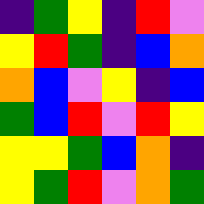[["indigo", "green", "yellow", "indigo", "red", "violet"], ["yellow", "red", "green", "indigo", "blue", "orange"], ["orange", "blue", "violet", "yellow", "indigo", "blue"], ["green", "blue", "red", "violet", "red", "yellow"], ["yellow", "yellow", "green", "blue", "orange", "indigo"], ["yellow", "green", "red", "violet", "orange", "green"]]